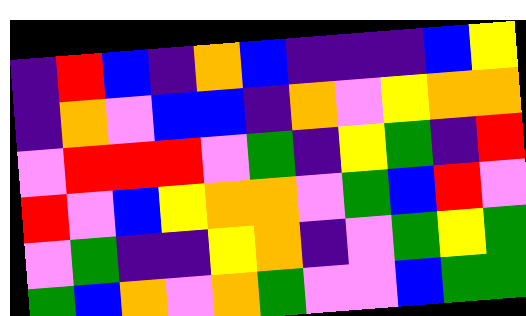[["indigo", "red", "blue", "indigo", "orange", "blue", "indigo", "indigo", "indigo", "blue", "yellow"], ["indigo", "orange", "violet", "blue", "blue", "indigo", "orange", "violet", "yellow", "orange", "orange"], ["violet", "red", "red", "red", "violet", "green", "indigo", "yellow", "green", "indigo", "red"], ["red", "violet", "blue", "yellow", "orange", "orange", "violet", "green", "blue", "red", "violet"], ["violet", "green", "indigo", "indigo", "yellow", "orange", "indigo", "violet", "green", "yellow", "green"], ["green", "blue", "orange", "violet", "orange", "green", "violet", "violet", "blue", "green", "green"]]